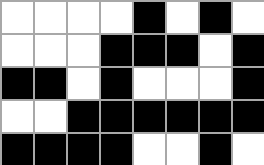[["white", "white", "white", "white", "black", "white", "black", "white"], ["white", "white", "white", "black", "black", "black", "white", "black"], ["black", "black", "white", "black", "white", "white", "white", "black"], ["white", "white", "black", "black", "black", "black", "black", "black"], ["black", "black", "black", "black", "white", "white", "black", "white"]]